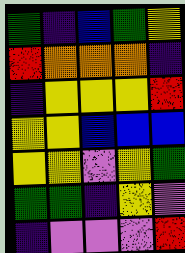[["green", "indigo", "blue", "green", "yellow"], ["red", "orange", "orange", "orange", "indigo"], ["indigo", "yellow", "yellow", "yellow", "red"], ["yellow", "yellow", "blue", "blue", "blue"], ["yellow", "yellow", "violet", "yellow", "green"], ["green", "green", "indigo", "yellow", "violet"], ["indigo", "violet", "violet", "violet", "red"]]